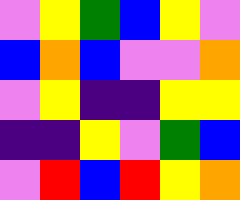[["violet", "yellow", "green", "blue", "yellow", "violet"], ["blue", "orange", "blue", "violet", "violet", "orange"], ["violet", "yellow", "indigo", "indigo", "yellow", "yellow"], ["indigo", "indigo", "yellow", "violet", "green", "blue"], ["violet", "red", "blue", "red", "yellow", "orange"]]